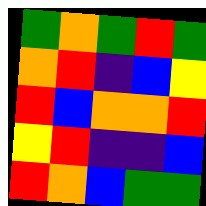[["green", "orange", "green", "red", "green"], ["orange", "red", "indigo", "blue", "yellow"], ["red", "blue", "orange", "orange", "red"], ["yellow", "red", "indigo", "indigo", "blue"], ["red", "orange", "blue", "green", "green"]]